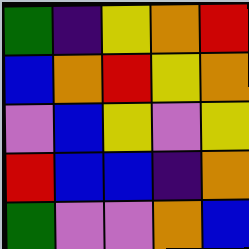[["green", "indigo", "yellow", "orange", "red"], ["blue", "orange", "red", "yellow", "orange"], ["violet", "blue", "yellow", "violet", "yellow"], ["red", "blue", "blue", "indigo", "orange"], ["green", "violet", "violet", "orange", "blue"]]